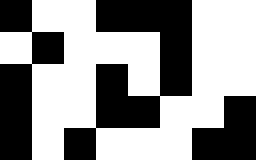[["black", "white", "white", "black", "black", "black", "white", "white"], ["white", "black", "white", "white", "white", "black", "white", "white"], ["black", "white", "white", "black", "white", "black", "white", "white"], ["black", "white", "white", "black", "black", "white", "white", "black"], ["black", "white", "black", "white", "white", "white", "black", "black"]]